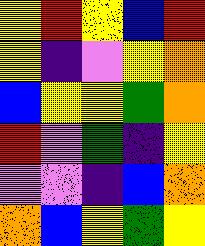[["yellow", "red", "yellow", "blue", "red"], ["yellow", "indigo", "violet", "yellow", "orange"], ["blue", "yellow", "yellow", "green", "orange"], ["red", "violet", "green", "indigo", "yellow"], ["violet", "violet", "indigo", "blue", "orange"], ["orange", "blue", "yellow", "green", "yellow"]]